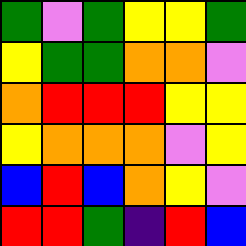[["green", "violet", "green", "yellow", "yellow", "green"], ["yellow", "green", "green", "orange", "orange", "violet"], ["orange", "red", "red", "red", "yellow", "yellow"], ["yellow", "orange", "orange", "orange", "violet", "yellow"], ["blue", "red", "blue", "orange", "yellow", "violet"], ["red", "red", "green", "indigo", "red", "blue"]]